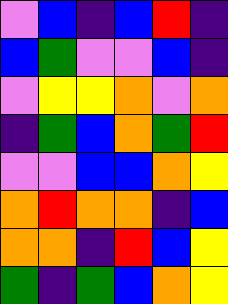[["violet", "blue", "indigo", "blue", "red", "indigo"], ["blue", "green", "violet", "violet", "blue", "indigo"], ["violet", "yellow", "yellow", "orange", "violet", "orange"], ["indigo", "green", "blue", "orange", "green", "red"], ["violet", "violet", "blue", "blue", "orange", "yellow"], ["orange", "red", "orange", "orange", "indigo", "blue"], ["orange", "orange", "indigo", "red", "blue", "yellow"], ["green", "indigo", "green", "blue", "orange", "yellow"]]